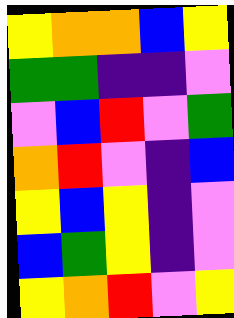[["yellow", "orange", "orange", "blue", "yellow"], ["green", "green", "indigo", "indigo", "violet"], ["violet", "blue", "red", "violet", "green"], ["orange", "red", "violet", "indigo", "blue"], ["yellow", "blue", "yellow", "indigo", "violet"], ["blue", "green", "yellow", "indigo", "violet"], ["yellow", "orange", "red", "violet", "yellow"]]